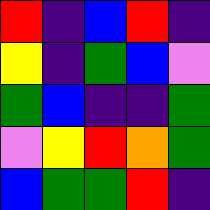[["red", "indigo", "blue", "red", "indigo"], ["yellow", "indigo", "green", "blue", "violet"], ["green", "blue", "indigo", "indigo", "green"], ["violet", "yellow", "red", "orange", "green"], ["blue", "green", "green", "red", "indigo"]]